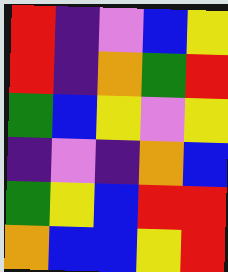[["red", "indigo", "violet", "blue", "yellow"], ["red", "indigo", "orange", "green", "red"], ["green", "blue", "yellow", "violet", "yellow"], ["indigo", "violet", "indigo", "orange", "blue"], ["green", "yellow", "blue", "red", "red"], ["orange", "blue", "blue", "yellow", "red"]]